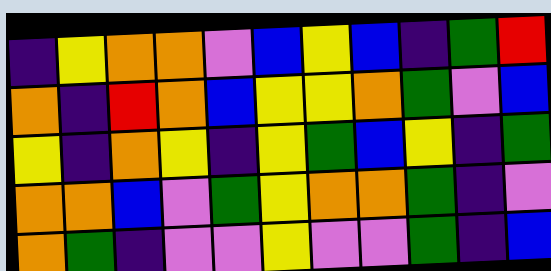[["indigo", "yellow", "orange", "orange", "violet", "blue", "yellow", "blue", "indigo", "green", "red"], ["orange", "indigo", "red", "orange", "blue", "yellow", "yellow", "orange", "green", "violet", "blue"], ["yellow", "indigo", "orange", "yellow", "indigo", "yellow", "green", "blue", "yellow", "indigo", "green"], ["orange", "orange", "blue", "violet", "green", "yellow", "orange", "orange", "green", "indigo", "violet"], ["orange", "green", "indigo", "violet", "violet", "yellow", "violet", "violet", "green", "indigo", "blue"]]